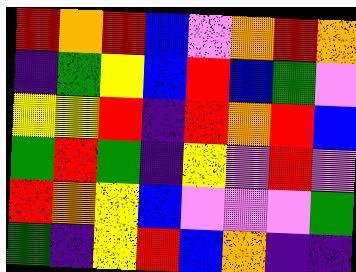[["red", "orange", "red", "blue", "violet", "orange", "red", "orange"], ["indigo", "green", "yellow", "blue", "red", "blue", "green", "violet"], ["yellow", "yellow", "red", "indigo", "red", "orange", "red", "blue"], ["green", "red", "green", "indigo", "yellow", "violet", "red", "violet"], ["red", "orange", "yellow", "blue", "violet", "violet", "violet", "green"], ["green", "indigo", "yellow", "red", "blue", "orange", "indigo", "indigo"]]